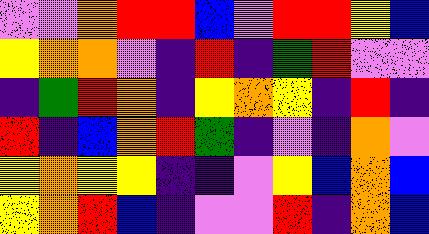[["violet", "violet", "orange", "red", "red", "blue", "violet", "red", "red", "yellow", "blue"], ["yellow", "orange", "orange", "violet", "indigo", "red", "indigo", "green", "red", "violet", "violet"], ["indigo", "green", "red", "orange", "indigo", "yellow", "orange", "yellow", "indigo", "red", "indigo"], ["red", "indigo", "blue", "orange", "red", "green", "indigo", "violet", "indigo", "orange", "violet"], ["yellow", "orange", "yellow", "yellow", "indigo", "indigo", "violet", "yellow", "blue", "orange", "blue"], ["yellow", "orange", "red", "blue", "indigo", "violet", "violet", "red", "indigo", "orange", "blue"]]